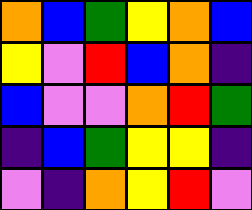[["orange", "blue", "green", "yellow", "orange", "blue"], ["yellow", "violet", "red", "blue", "orange", "indigo"], ["blue", "violet", "violet", "orange", "red", "green"], ["indigo", "blue", "green", "yellow", "yellow", "indigo"], ["violet", "indigo", "orange", "yellow", "red", "violet"]]